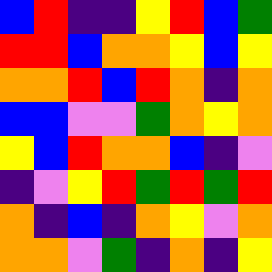[["blue", "red", "indigo", "indigo", "yellow", "red", "blue", "green"], ["red", "red", "blue", "orange", "orange", "yellow", "blue", "yellow"], ["orange", "orange", "red", "blue", "red", "orange", "indigo", "orange"], ["blue", "blue", "violet", "violet", "green", "orange", "yellow", "orange"], ["yellow", "blue", "red", "orange", "orange", "blue", "indigo", "violet"], ["indigo", "violet", "yellow", "red", "green", "red", "green", "red"], ["orange", "indigo", "blue", "indigo", "orange", "yellow", "violet", "orange"], ["orange", "orange", "violet", "green", "indigo", "orange", "indigo", "yellow"]]